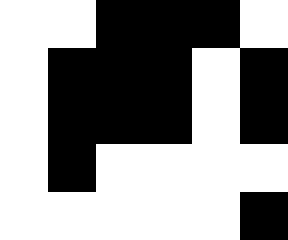[["white", "white", "black", "black", "black", "white"], ["white", "black", "black", "black", "white", "black"], ["white", "black", "black", "black", "white", "black"], ["white", "black", "white", "white", "white", "white"], ["white", "white", "white", "white", "white", "black"]]